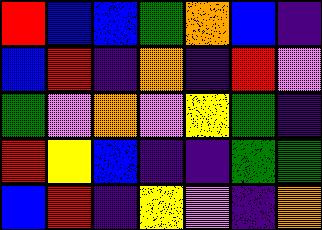[["red", "blue", "blue", "green", "orange", "blue", "indigo"], ["blue", "red", "indigo", "orange", "indigo", "red", "violet"], ["green", "violet", "orange", "violet", "yellow", "green", "indigo"], ["red", "yellow", "blue", "indigo", "indigo", "green", "green"], ["blue", "red", "indigo", "yellow", "violet", "indigo", "orange"]]